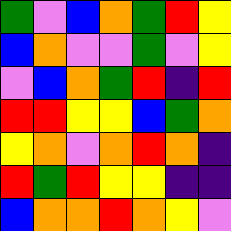[["green", "violet", "blue", "orange", "green", "red", "yellow"], ["blue", "orange", "violet", "violet", "green", "violet", "yellow"], ["violet", "blue", "orange", "green", "red", "indigo", "red"], ["red", "red", "yellow", "yellow", "blue", "green", "orange"], ["yellow", "orange", "violet", "orange", "red", "orange", "indigo"], ["red", "green", "red", "yellow", "yellow", "indigo", "indigo"], ["blue", "orange", "orange", "red", "orange", "yellow", "violet"]]